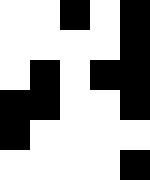[["white", "white", "black", "white", "black"], ["white", "white", "white", "white", "black"], ["white", "black", "white", "black", "black"], ["black", "black", "white", "white", "black"], ["black", "white", "white", "white", "white"], ["white", "white", "white", "white", "black"]]